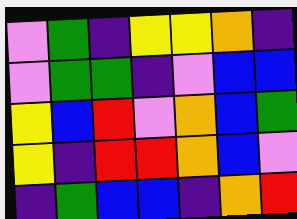[["violet", "green", "indigo", "yellow", "yellow", "orange", "indigo"], ["violet", "green", "green", "indigo", "violet", "blue", "blue"], ["yellow", "blue", "red", "violet", "orange", "blue", "green"], ["yellow", "indigo", "red", "red", "orange", "blue", "violet"], ["indigo", "green", "blue", "blue", "indigo", "orange", "red"]]